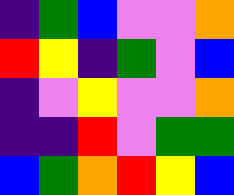[["indigo", "green", "blue", "violet", "violet", "orange"], ["red", "yellow", "indigo", "green", "violet", "blue"], ["indigo", "violet", "yellow", "violet", "violet", "orange"], ["indigo", "indigo", "red", "violet", "green", "green"], ["blue", "green", "orange", "red", "yellow", "blue"]]